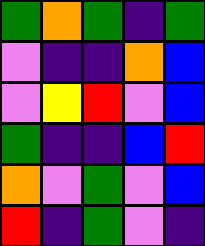[["green", "orange", "green", "indigo", "green"], ["violet", "indigo", "indigo", "orange", "blue"], ["violet", "yellow", "red", "violet", "blue"], ["green", "indigo", "indigo", "blue", "red"], ["orange", "violet", "green", "violet", "blue"], ["red", "indigo", "green", "violet", "indigo"]]